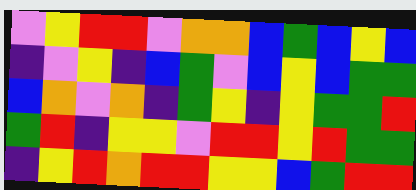[["violet", "yellow", "red", "red", "violet", "orange", "orange", "blue", "green", "blue", "yellow", "blue"], ["indigo", "violet", "yellow", "indigo", "blue", "green", "violet", "blue", "yellow", "blue", "green", "green"], ["blue", "orange", "violet", "orange", "indigo", "green", "yellow", "indigo", "yellow", "green", "green", "red"], ["green", "red", "indigo", "yellow", "yellow", "violet", "red", "red", "yellow", "red", "green", "green"], ["indigo", "yellow", "red", "orange", "red", "red", "yellow", "yellow", "blue", "green", "red", "red"]]